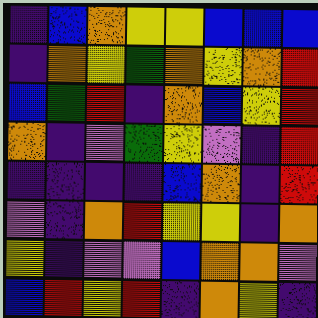[["indigo", "blue", "orange", "yellow", "yellow", "blue", "blue", "blue"], ["indigo", "orange", "yellow", "green", "orange", "yellow", "orange", "red"], ["blue", "green", "red", "indigo", "orange", "blue", "yellow", "red"], ["orange", "indigo", "violet", "green", "yellow", "violet", "indigo", "red"], ["indigo", "indigo", "indigo", "indigo", "blue", "orange", "indigo", "red"], ["violet", "indigo", "orange", "red", "yellow", "yellow", "indigo", "orange"], ["yellow", "indigo", "violet", "violet", "blue", "orange", "orange", "violet"], ["blue", "red", "yellow", "red", "indigo", "orange", "yellow", "indigo"]]